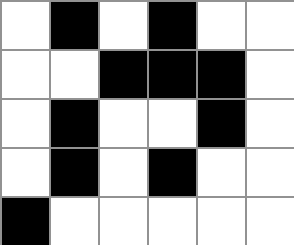[["white", "black", "white", "black", "white", "white"], ["white", "white", "black", "black", "black", "white"], ["white", "black", "white", "white", "black", "white"], ["white", "black", "white", "black", "white", "white"], ["black", "white", "white", "white", "white", "white"]]